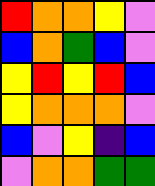[["red", "orange", "orange", "yellow", "violet"], ["blue", "orange", "green", "blue", "violet"], ["yellow", "red", "yellow", "red", "blue"], ["yellow", "orange", "orange", "orange", "violet"], ["blue", "violet", "yellow", "indigo", "blue"], ["violet", "orange", "orange", "green", "green"]]